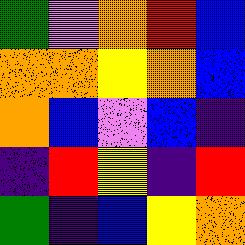[["green", "violet", "orange", "red", "blue"], ["orange", "orange", "yellow", "orange", "blue"], ["orange", "blue", "violet", "blue", "indigo"], ["indigo", "red", "yellow", "indigo", "red"], ["green", "indigo", "blue", "yellow", "orange"]]